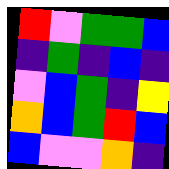[["red", "violet", "green", "green", "blue"], ["indigo", "green", "indigo", "blue", "indigo"], ["violet", "blue", "green", "indigo", "yellow"], ["orange", "blue", "green", "red", "blue"], ["blue", "violet", "violet", "orange", "indigo"]]